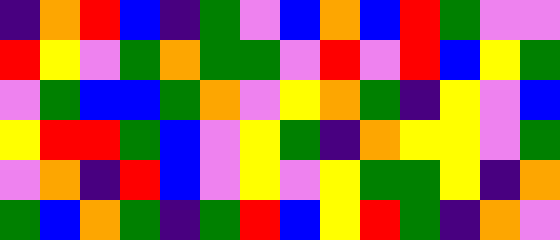[["indigo", "orange", "red", "blue", "indigo", "green", "violet", "blue", "orange", "blue", "red", "green", "violet", "violet"], ["red", "yellow", "violet", "green", "orange", "green", "green", "violet", "red", "violet", "red", "blue", "yellow", "green"], ["violet", "green", "blue", "blue", "green", "orange", "violet", "yellow", "orange", "green", "indigo", "yellow", "violet", "blue"], ["yellow", "red", "red", "green", "blue", "violet", "yellow", "green", "indigo", "orange", "yellow", "yellow", "violet", "green"], ["violet", "orange", "indigo", "red", "blue", "violet", "yellow", "violet", "yellow", "green", "green", "yellow", "indigo", "orange"], ["green", "blue", "orange", "green", "indigo", "green", "red", "blue", "yellow", "red", "green", "indigo", "orange", "violet"]]